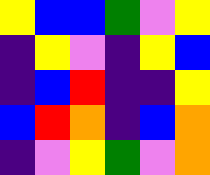[["yellow", "blue", "blue", "green", "violet", "yellow"], ["indigo", "yellow", "violet", "indigo", "yellow", "blue"], ["indigo", "blue", "red", "indigo", "indigo", "yellow"], ["blue", "red", "orange", "indigo", "blue", "orange"], ["indigo", "violet", "yellow", "green", "violet", "orange"]]